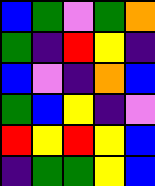[["blue", "green", "violet", "green", "orange"], ["green", "indigo", "red", "yellow", "indigo"], ["blue", "violet", "indigo", "orange", "blue"], ["green", "blue", "yellow", "indigo", "violet"], ["red", "yellow", "red", "yellow", "blue"], ["indigo", "green", "green", "yellow", "blue"]]